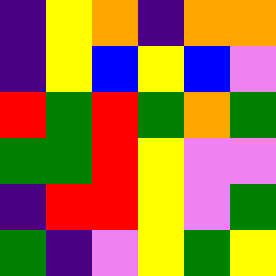[["indigo", "yellow", "orange", "indigo", "orange", "orange"], ["indigo", "yellow", "blue", "yellow", "blue", "violet"], ["red", "green", "red", "green", "orange", "green"], ["green", "green", "red", "yellow", "violet", "violet"], ["indigo", "red", "red", "yellow", "violet", "green"], ["green", "indigo", "violet", "yellow", "green", "yellow"]]